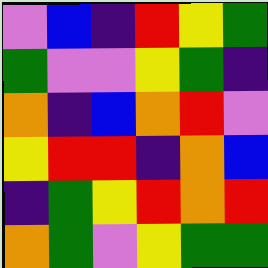[["violet", "blue", "indigo", "red", "yellow", "green"], ["green", "violet", "violet", "yellow", "green", "indigo"], ["orange", "indigo", "blue", "orange", "red", "violet"], ["yellow", "red", "red", "indigo", "orange", "blue"], ["indigo", "green", "yellow", "red", "orange", "red"], ["orange", "green", "violet", "yellow", "green", "green"]]